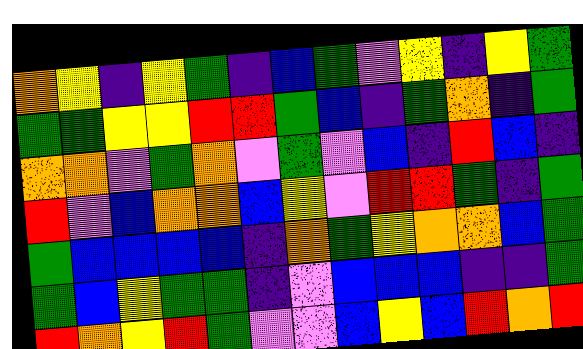[["orange", "yellow", "indigo", "yellow", "green", "indigo", "blue", "green", "violet", "yellow", "indigo", "yellow", "green"], ["green", "green", "yellow", "yellow", "red", "red", "green", "blue", "indigo", "green", "orange", "indigo", "green"], ["orange", "orange", "violet", "green", "orange", "violet", "green", "violet", "blue", "indigo", "red", "blue", "indigo"], ["red", "violet", "blue", "orange", "orange", "blue", "yellow", "violet", "red", "red", "green", "indigo", "green"], ["green", "blue", "blue", "blue", "blue", "indigo", "orange", "green", "yellow", "orange", "orange", "blue", "green"], ["green", "blue", "yellow", "green", "green", "indigo", "violet", "blue", "blue", "blue", "indigo", "indigo", "green"], ["red", "orange", "yellow", "red", "green", "violet", "violet", "blue", "yellow", "blue", "red", "orange", "red"]]